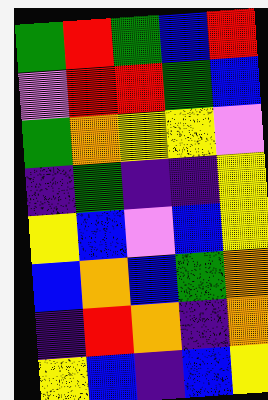[["green", "red", "green", "blue", "red"], ["violet", "red", "red", "green", "blue"], ["green", "orange", "yellow", "yellow", "violet"], ["indigo", "green", "indigo", "indigo", "yellow"], ["yellow", "blue", "violet", "blue", "yellow"], ["blue", "orange", "blue", "green", "orange"], ["indigo", "red", "orange", "indigo", "orange"], ["yellow", "blue", "indigo", "blue", "yellow"]]